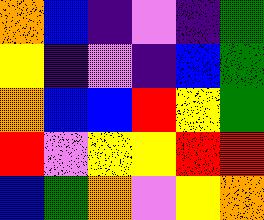[["orange", "blue", "indigo", "violet", "indigo", "green"], ["yellow", "indigo", "violet", "indigo", "blue", "green"], ["orange", "blue", "blue", "red", "yellow", "green"], ["red", "violet", "yellow", "yellow", "red", "red"], ["blue", "green", "orange", "violet", "yellow", "orange"]]